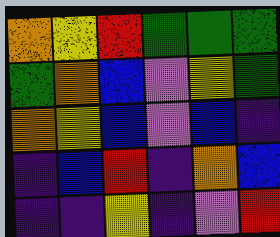[["orange", "yellow", "red", "green", "green", "green"], ["green", "orange", "blue", "violet", "yellow", "green"], ["orange", "yellow", "blue", "violet", "blue", "indigo"], ["indigo", "blue", "red", "indigo", "orange", "blue"], ["indigo", "indigo", "yellow", "indigo", "violet", "red"]]